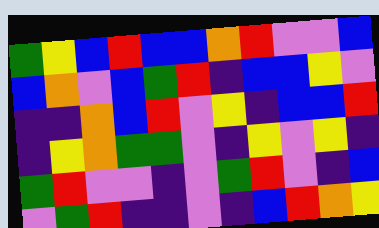[["green", "yellow", "blue", "red", "blue", "blue", "orange", "red", "violet", "violet", "blue"], ["blue", "orange", "violet", "blue", "green", "red", "indigo", "blue", "blue", "yellow", "violet"], ["indigo", "indigo", "orange", "blue", "red", "violet", "yellow", "indigo", "blue", "blue", "red"], ["indigo", "yellow", "orange", "green", "green", "violet", "indigo", "yellow", "violet", "yellow", "indigo"], ["green", "red", "violet", "violet", "indigo", "violet", "green", "red", "violet", "indigo", "blue"], ["violet", "green", "red", "indigo", "indigo", "violet", "indigo", "blue", "red", "orange", "yellow"]]